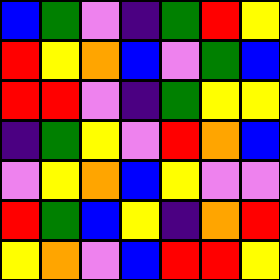[["blue", "green", "violet", "indigo", "green", "red", "yellow"], ["red", "yellow", "orange", "blue", "violet", "green", "blue"], ["red", "red", "violet", "indigo", "green", "yellow", "yellow"], ["indigo", "green", "yellow", "violet", "red", "orange", "blue"], ["violet", "yellow", "orange", "blue", "yellow", "violet", "violet"], ["red", "green", "blue", "yellow", "indigo", "orange", "red"], ["yellow", "orange", "violet", "blue", "red", "red", "yellow"]]